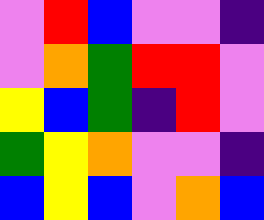[["violet", "red", "blue", "violet", "violet", "indigo"], ["violet", "orange", "green", "red", "red", "violet"], ["yellow", "blue", "green", "indigo", "red", "violet"], ["green", "yellow", "orange", "violet", "violet", "indigo"], ["blue", "yellow", "blue", "violet", "orange", "blue"]]